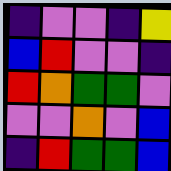[["indigo", "violet", "violet", "indigo", "yellow"], ["blue", "red", "violet", "violet", "indigo"], ["red", "orange", "green", "green", "violet"], ["violet", "violet", "orange", "violet", "blue"], ["indigo", "red", "green", "green", "blue"]]